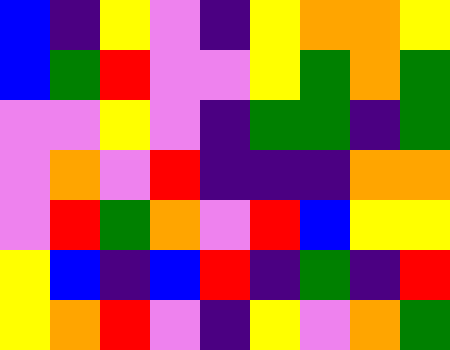[["blue", "indigo", "yellow", "violet", "indigo", "yellow", "orange", "orange", "yellow"], ["blue", "green", "red", "violet", "violet", "yellow", "green", "orange", "green"], ["violet", "violet", "yellow", "violet", "indigo", "green", "green", "indigo", "green"], ["violet", "orange", "violet", "red", "indigo", "indigo", "indigo", "orange", "orange"], ["violet", "red", "green", "orange", "violet", "red", "blue", "yellow", "yellow"], ["yellow", "blue", "indigo", "blue", "red", "indigo", "green", "indigo", "red"], ["yellow", "orange", "red", "violet", "indigo", "yellow", "violet", "orange", "green"]]